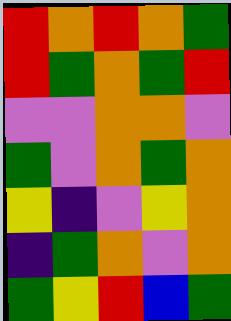[["red", "orange", "red", "orange", "green"], ["red", "green", "orange", "green", "red"], ["violet", "violet", "orange", "orange", "violet"], ["green", "violet", "orange", "green", "orange"], ["yellow", "indigo", "violet", "yellow", "orange"], ["indigo", "green", "orange", "violet", "orange"], ["green", "yellow", "red", "blue", "green"]]